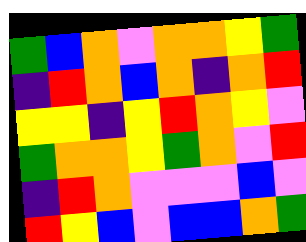[["green", "blue", "orange", "violet", "orange", "orange", "yellow", "green"], ["indigo", "red", "orange", "blue", "orange", "indigo", "orange", "red"], ["yellow", "yellow", "indigo", "yellow", "red", "orange", "yellow", "violet"], ["green", "orange", "orange", "yellow", "green", "orange", "violet", "red"], ["indigo", "red", "orange", "violet", "violet", "violet", "blue", "violet"], ["red", "yellow", "blue", "violet", "blue", "blue", "orange", "green"]]